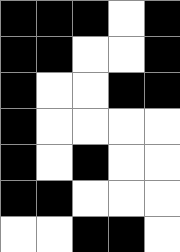[["black", "black", "black", "white", "black"], ["black", "black", "white", "white", "black"], ["black", "white", "white", "black", "black"], ["black", "white", "white", "white", "white"], ["black", "white", "black", "white", "white"], ["black", "black", "white", "white", "white"], ["white", "white", "black", "black", "white"]]